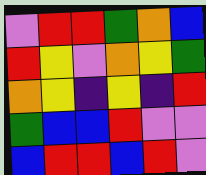[["violet", "red", "red", "green", "orange", "blue"], ["red", "yellow", "violet", "orange", "yellow", "green"], ["orange", "yellow", "indigo", "yellow", "indigo", "red"], ["green", "blue", "blue", "red", "violet", "violet"], ["blue", "red", "red", "blue", "red", "violet"]]